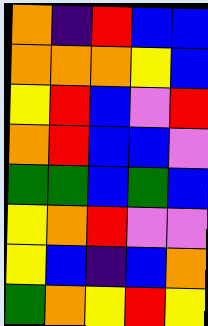[["orange", "indigo", "red", "blue", "blue"], ["orange", "orange", "orange", "yellow", "blue"], ["yellow", "red", "blue", "violet", "red"], ["orange", "red", "blue", "blue", "violet"], ["green", "green", "blue", "green", "blue"], ["yellow", "orange", "red", "violet", "violet"], ["yellow", "blue", "indigo", "blue", "orange"], ["green", "orange", "yellow", "red", "yellow"]]